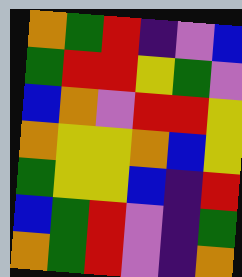[["orange", "green", "red", "indigo", "violet", "blue"], ["green", "red", "red", "yellow", "green", "violet"], ["blue", "orange", "violet", "red", "red", "yellow"], ["orange", "yellow", "yellow", "orange", "blue", "yellow"], ["green", "yellow", "yellow", "blue", "indigo", "red"], ["blue", "green", "red", "violet", "indigo", "green"], ["orange", "green", "red", "violet", "indigo", "orange"]]